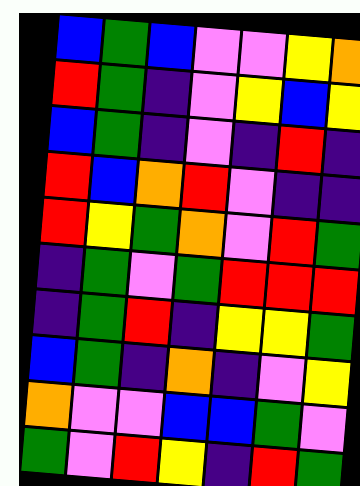[["blue", "green", "blue", "violet", "violet", "yellow", "orange"], ["red", "green", "indigo", "violet", "yellow", "blue", "yellow"], ["blue", "green", "indigo", "violet", "indigo", "red", "indigo"], ["red", "blue", "orange", "red", "violet", "indigo", "indigo"], ["red", "yellow", "green", "orange", "violet", "red", "green"], ["indigo", "green", "violet", "green", "red", "red", "red"], ["indigo", "green", "red", "indigo", "yellow", "yellow", "green"], ["blue", "green", "indigo", "orange", "indigo", "violet", "yellow"], ["orange", "violet", "violet", "blue", "blue", "green", "violet"], ["green", "violet", "red", "yellow", "indigo", "red", "green"]]